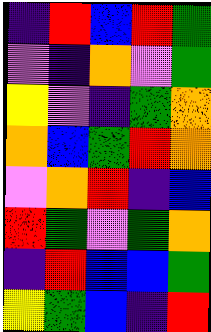[["indigo", "red", "blue", "red", "green"], ["violet", "indigo", "orange", "violet", "green"], ["yellow", "violet", "indigo", "green", "orange"], ["orange", "blue", "green", "red", "orange"], ["violet", "orange", "red", "indigo", "blue"], ["red", "green", "violet", "green", "orange"], ["indigo", "red", "blue", "blue", "green"], ["yellow", "green", "blue", "indigo", "red"]]